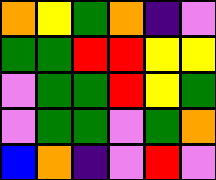[["orange", "yellow", "green", "orange", "indigo", "violet"], ["green", "green", "red", "red", "yellow", "yellow"], ["violet", "green", "green", "red", "yellow", "green"], ["violet", "green", "green", "violet", "green", "orange"], ["blue", "orange", "indigo", "violet", "red", "violet"]]